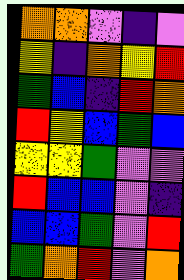[["orange", "orange", "violet", "indigo", "violet"], ["yellow", "indigo", "orange", "yellow", "red"], ["green", "blue", "indigo", "red", "orange"], ["red", "yellow", "blue", "green", "blue"], ["yellow", "yellow", "green", "violet", "violet"], ["red", "blue", "blue", "violet", "indigo"], ["blue", "blue", "green", "violet", "red"], ["green", "orange", "red", "violet", "orange"]]